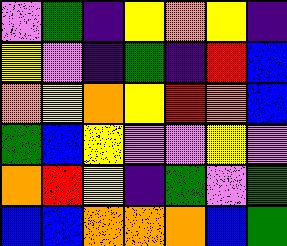[["violet", "green", "indigo", "yellow", "orange", "yellow", "indigo"], ["yellow", "violet", "indigo", "green", "indigo", "red", "blue"], ["orange", "yellow", "orange", "yellow", "red", "orange", "blue"], ["green", "blue", "yellow", "violet", "violet", "yellow", "violet"], ["orange", "red", "yellow", "indigo", "green", "violet", "green"], ["blue", "blue", "orange", "orange", "orange", "blue", "green"]]